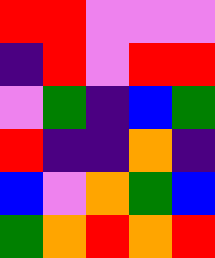[["red", "red", "violet", "violet", "violet"], ["indigo", "red", "violet", "red", "red"], ["violet", "green", "indigo", "blue", "green"], ["red", "indigo", "indigo", "orange", "indigo"], ["blue", "violet", "orange", "green", "blue"], ["green", "orange", "red", "orange", "red"]]